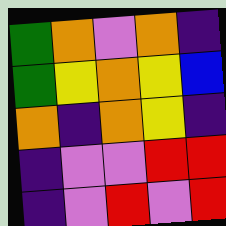[["green", "orange", "violet", "orange", "indigo"], ["green", "yellow", "orange", "yellow", "blue"], ["orange", "indigo", "orange", "yellow", "indigo"], ["indigo", "violet", "violet", "red", "red"], ["indigo", "violet", "red", "violet", "red"]]